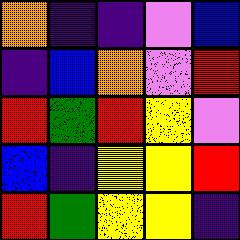[["orange", "indigo", "indigo", "violet", "blue"], ["indigo", "blue", "orange", "violet", "red"], ["red", "green", "red", "yellow", "violet"], ["blue", "indigo", "yellow", "yellow", "red"], ["red", "green", "yellow", "yellow", "indigo"]]